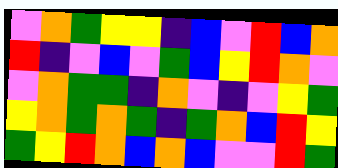[["violet", "orange", "green", "yellow", "yellow", "indigo", "blue", "violet", "red", "blue", "orange"], ["red", "indigo", "violet", "blue", "violet", "green", "blue", "yellow", "red", "orange", "violet"], ["violet", "orange", "green", "green", "indigo", "orange", "violet", "indigo", "violet", "yellow", "green"], ["yellow", "orange", "green", "orange", "green", "indigo", "green", "orange", "blue", "red", "yellow"], ["green", "yellow", "red", "orange", "blue", "orange", "blue", "violet", "violet", "red", "green"]]